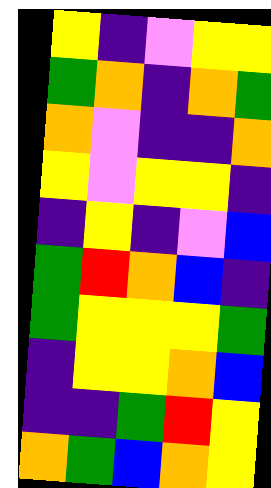[["yellow", "indigo", "violet", "yellow", "yellow"], ["green", "orange", "indigo", "orange", "green"], ["orange", "violet", "indigo", "indigo", "orange"], ["yellow", "violet", "yellow", "yellow", "indigo"], ["indigo", "yellow", "indigo", "violet", "blue"], ["green", "red", "orange", "blue", "indigo"], ["green", "yellow", "yellow", "yellow", "green"], ["indigo", "yellow", "yellow", "orange", "blue"], ["indigo", "indigo", "green", "red", "yellow"], ["orange", "green", "blue", "orange", "yellow"]]